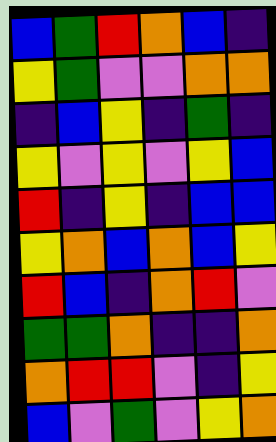[["blue", "green", "red", "orange", "blue", "indigo"], ["yellow", "green", "violet", "violet", "orange", "orange"], ["indigo", "blue", "yellow", "indigo", "green", "indigo"], ["yellow", "violet", "yellow", "violet", "yellow", "blue"], ["red", "indigo", "yellow", "indigo", "blue", "blue"], ["yellow", "orange", "blue", "orange", "blue", "yellow"], ["red", "blue", "indigo", "orange", "red", "violet"], ["green", "green", "orange", "indigo", "indigo", "orange"], ["orange", "red", "red", "violet", "indigo", "yellow"], ["blue", "violet", "green", "violet", "yellow", "orange"]]